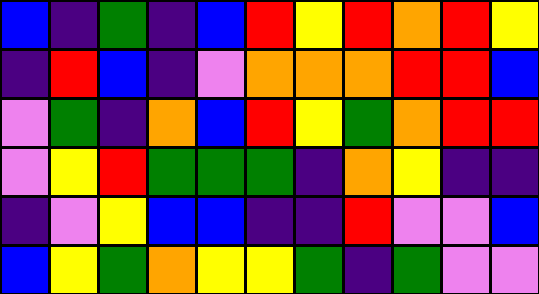[["blue", "indigo", "green", "indigo", "blue", "red", "yellow", "red", "orange", "red", "yellow"], ["indigo", "red", "blue", "indigo", "violet", "orange", "orange", "orange", "red", "red", "blue"], ["violet", "green", "indigo", "orange", "blue", "red", "yellow", "green", "orange", "red", "red"], ["violet", "yellow", "red", "green", "green", "green", "indigo", "orange", "yellow", "indigo", "indigo"], ["indigo", "violet", "yellow", "blue", "blue", "indigo", "indigo", "red", "violet", "violet", "blue"], ["blue", "yellow", "green", "orange", "yellow", "yellow", "green", "indigo", "green", "violet", "violet"]]